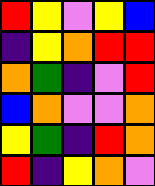[["red", "yellow", "violet", "yellow", "blue"], ["indigo", "yellow", "orange", "red", "red"], ["orange", "green", "indigo", "violet", "red"], ["blue", "orange", "violet", "violet", "orange"], ["yellow", "green", "indigo", "red", "orange"], ["red", "indigo", "yellow", "orange", "violet"]]